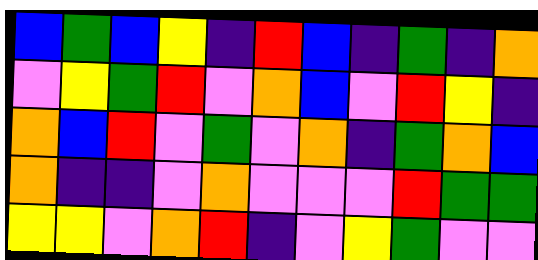[["blue", "green", "blue", "yellow", "indigo", "red", "blue", "indigo", "green", "indigo", "orange"], ["violet", "yellow", "green", "red", "violet", "orange", "blue", "violet", "red", "yellow", "indigo"], ["orange", "blue", "red", "violet", "green", "violet", "orange", "indigo", "green", "orange", "blue"], ["orange", "indigo", "indigo", "violet", "orange", "violet", "violet", "violet", "red", "green", "green"], ["yellow", "yellow", "violet", "orange", "red", "indigo", "violet", "yellow", "green", "violet", "violet"]]